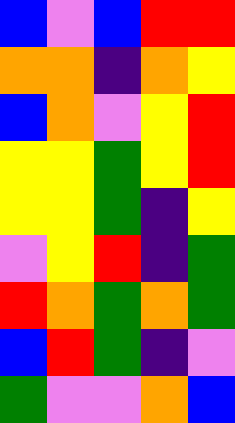[["blue", "violet", "blue", "red", "red"], ["orange", "orange", "indigo", "orange", "yellow"], ["blue", "orange", "violet", "yellow", "red"], ["yellow", "yellow", "green", "yellow", "red"], ["yellow", "yellow", "green", "indigo", "yellow"], ["violet", "yellow", "red", "indigo", "green"], ["red", "orange", "green", "orange", "green"], ["blue", "red", "green", "indigo", "violet"], ["green", "violet", "violet", "orange", "blue"]]